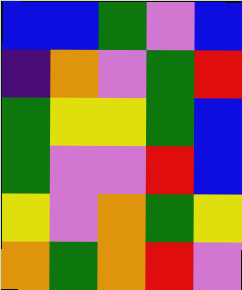[["blue", "blue", "green", "violet", "blue"], ["indigo", "orange", "violet", "green", "red"], ["green", "yellow", "yellow", "green", "blue"], ["green", "violet", "violet", "red", "blue"], ["yellow", "violet", "orange", "green", "yellow"], ["orange", "green", "orange", "red", "violet"]]